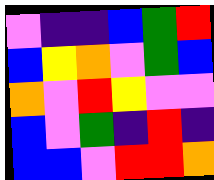[["violet", "indigo", "indigo", "blue", "green", "red"], ["blue", "yellow", "orange", "violet", "green", "blue"], ["orange", "violet", "red", "yellow", "violet", "violet"], ["blue", "violet", "green", "indigo", "red", "indigo"], ["blue", "blue", "violet", "red", "red", "orange"]]